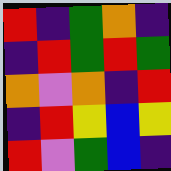[["red", "indigo", "green", "orange", "indigo"], ["indigo", "red", "green", "red", "green"], ["orange", "violet", "orange", "indigo", "red"], ["indigo", "red", "yellow", "blue", "yellow"], ["red", "violet", "green", "blue", "indigo"]]